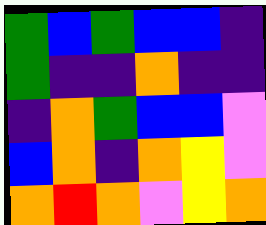[["green", "blue", "green", "blue", "blue", "indigo"], ["green", "indigo", "indigo", "orange", "indigo", "indigo"], ["indigo", "orange", "green", "blue", "blue", "violet"], ["blue", "orange", "indigo", "orange", "yellow", "violet"], ["orange", "red", "orange", "violet", "yellow", "orange"]]